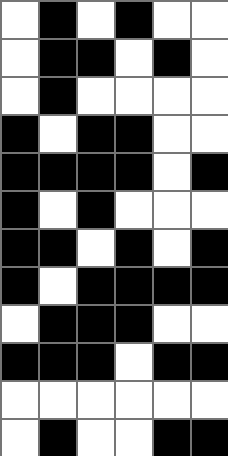[["white", "black", "white", "black", "white", "white"], ["white", "black", "black", "white", "black", "white"], ["white", "black", "white", "white", "white", "white"], ["black", "white", "black", "black", "white", "white"], ["black", "black", "black", "black", "white", "black"], ["black", "white", "black", "white", "white", "white"], ["black", "black", "white", "black", "white", "black"], ["black", "white", "black", "black", "black", "black"], ["white", "black", "black", "black", "white", "white"], ["black", "black", "black", "white", "black", "black"], ["white", "white", "white", "white", "white", "white"], ["white", "black", "white", "white", "black", "black"]]